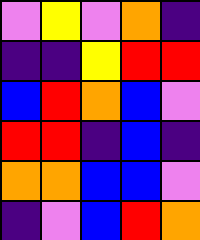[["violet", "yellow", "violet", "orange", "indigo"], ["indigo", "indigo", "yellow", "red", "red"], ["blue", "red", "orange", "blue", "violet"], ["red", "red", "indigo", "blue", "indigo"], ["orange", "orange", "blue", "blue", "violet"], ["indigo", "violet", "blue", "red", "orange"]]